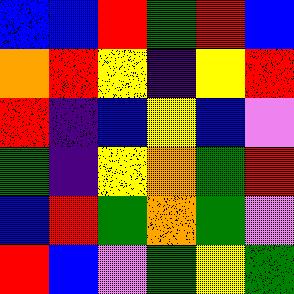[["blue", "blue", "red", "green", "red", "blue"], ["orange", "red", "yellow", "indigo", "yellow", "red"], ["red", "indigo", "blue", "yellow", "blue", "violet"], ["green", "indigo", "yellow", "orange", "green", "red"], ["blue", "red", "green", "orange", "green", "violet"], ["red", "blue", "violet", "green", "yellow", "green"]]